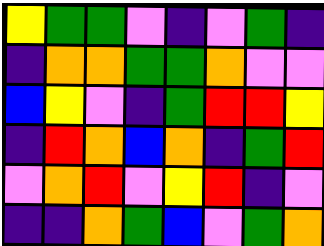[["yellow", "green", "green", "violet", "indigo", "violet", "green", "indigo"], ["indigo", "orange", "orange", "green", "green", "orange", "violet", "violet"], ["blue", "yellow", "violet", "indigo", "green", "red", "red", "yellow"], ["indigo", "red", "orange", "blue", "orange", "indigo", "green", "red"], ["violet", "orange", "red", "violet", "yellow", "red", "indigo", "violet"], ["indigo", "indigo", "orange", "green", "blue", "violet", "green", "orange"]]